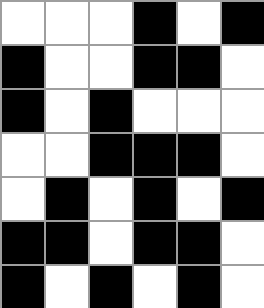[["white", "white", "white", "black", "white", "black"], ["black", "white", "white", "black", "black", "white"], ["black", "white", "black", "white", "white", "white"], ["white", "white", "black", "black", "black", "white"], ["white", "black", "white", "black", "white", "black"], ["black", "black", "white", "black", "black", "white"], ["black", "white", "black", "white", "black", "white"]]